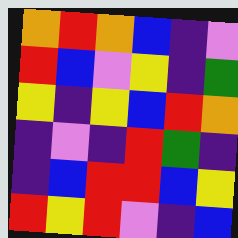[["orange", "red", "orange", "blue", "indigo", "violet"], ["red", "blue", "violet", "yellow", "indigo", "green"], ["yellow", "indigo", "yellow", "blue", "red", "orange"], ["indigo", "violet", "indigo", "red", "green", "indigo"], ["indigo", "blue", "red", "red", "blue", "yellow"], ["red", "yellow", "red", "violet", "indigo", "blue"]]